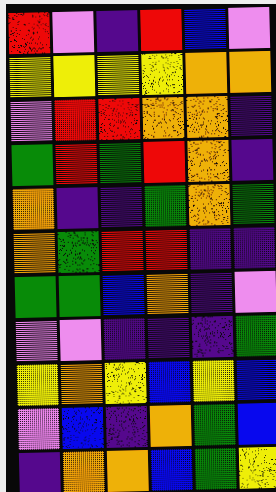[["red", "violet", "indigo", "red", "blue", "violet"], ["yellow", "yellow", "yellow", "yellow", "orange", "orange"], ["violet", "red", "red", "orange", "orange", "indigo"], ["green", "red", "green", "red", "orange", "indigo"], ["orange", "indigo", "indigo", "green", "orange", "green"], ["orange", "green", "red", "red", "indigo", "indigo"], ["green", "green", "blue", "orange", "indigo", "violet"], ["violet", "violet", "indigo", "indigo", "indigo", "green"], ["yellow", "orange", "yellow", "blue", "yellow", "blue"], ["violet", "blue", "indigo", "orange", "green", "blue"], ["indigo", "orange", "orange", "blue", "green", "yellow"]]